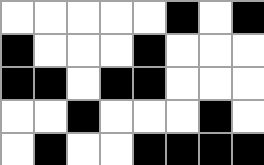[["white", "white", "white", "white", "white", "black", "white", "black"], ["black", "white", "white", "white", "black", "white", "white", "white"], ["black", "black", "white", "black", "black", "white", "white", "white"], ["white", "white", "black", "white", "white", "white", "black", "white"], ["white", "black", "white", "white", "black", "black", "black", "black"]]